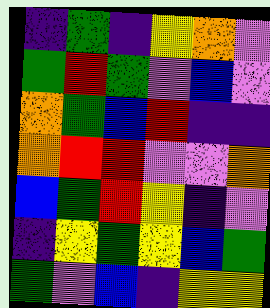[["indigo", "green", "indigo", "yellow", "orange", "violet"], ["green", "red", "green", "violet", "blue", "violet"], ["orange", "green", "blue", "red", "indigo", "indigo"], ["orange", "red", "red", "violet", "violet", "orange"], ["blue", "green", "red", "yellow", "indigo", "violet"], ["indigo", "yellow", "green", "yellow", "blue", "green"], ["green", "violet", "blue", "indigo", "yellow", "yellow"]]